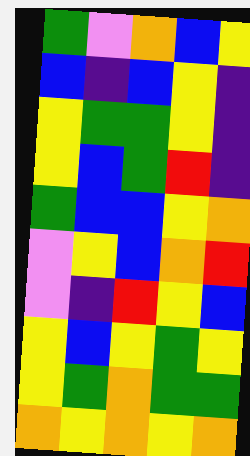[["green", "violet", "orange", "blue", "yellow"], ["blue", "indigo", "blue", "yellow", "indigo"], ["yellow", "green", "green", "yellow", "indigo"], ["yellow", "blue", "green", "red", "indigo"], ["green", "blue", "blue", "yellow", "orange"], ["violet", "yellow", "blue", "orange", "red"], ["violet", "indigo", "red", "yellow", "blue"], ["yellow", "blue", "yellow", "green", "yellow"], ["yellow", "green", "orange", "green", "green"], ["orange", "yellow", "orange", "yellow", "orange"]]